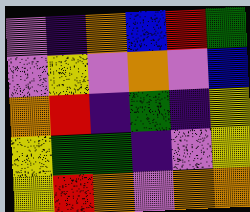[["violet", "indigo", "orange", "blue", "red", "green"], ["violet", "yellow", "violet", "orange", "violet", "blue"], ["orange", "red", "indigo", "green", "indigo", "yellow"], ["yellow", "green", "green", "indigo", "violet", "yellow"], ["yellow", "red", "orange", "violet", "orange", "orange"]]